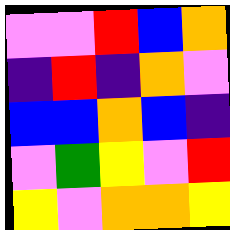[["violet", "violet", "red", "blue", "orange"], ["indigo", "red", "indigo", "orange", "violet"], ["blue", "blue", "orange", "blue", "indigo"], ["violet", "green", "yellow", "violet", "red"], ["yellow", "violet", "orange", "orange", "yellow"]]